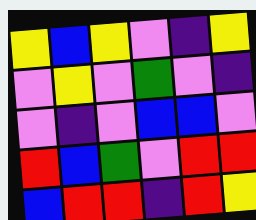[["yellow", "blue", "yellow", "violet", "indigo", "yellow"], ["violet", "yellow", "violet", "green", "violet", "indigo"], ["violet", "indigo", "violet", "blue", "blue", "violet"], ["red", "blue", "green", "violet", "red", "red"], ["blue", "red", "red", "indigo", "red", "yellow"]]